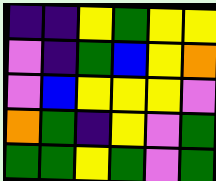[["indigo", "indigo", "yellow", "green", "yellow", "yellow"], ["violet", "indigo", "green", "blue", "yellow", "orange"], ["violet", "blue", "yellow", "yellow", "yellow", "violet"], ["orange", "green", "indigo", "yellow", "violet", "green"], ["green", "green", "yellow", "green", "violet", "green"]]